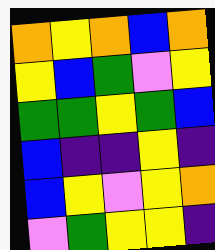[["orange", "yellow", "orange", "blue", "orange"], ["yellow", "blue", "green", "violet", "yellow"], ["green", "green", "yellow", "green", "blue"], ["blue", "indigo", "indigo", "yellow", "indigo"], ["blue", "yellow", "violet", "yellow", "orange"], ["violet", "green", "yellow", "yellow", "indigo"]]